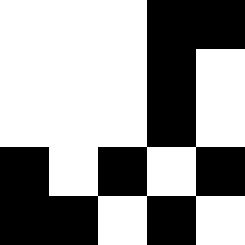[["white", "white", "white", "black", "black"], ["white", "white", "white", "black", "white"], ["white", "white", "white", "black", "white"], ["black", "white", "black", "white", "black"], ["black", "black", "white", "black", "white"]]